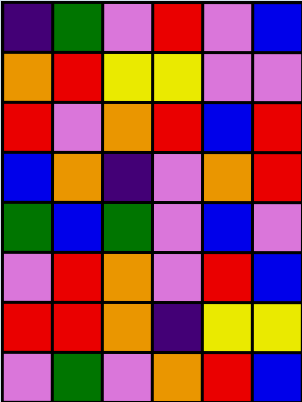[["indigo", "green", "violet", "red", "violet", "blue"], ["orange", "red", "yellow", "yellow", "violet", "violet"], ["red", "violet", "orange", "red", "blue", "red"], ["blue", "orange", "indigo", "violet", "orange", "red"], ["green", "blue", "green", "violet", "blue", "violet"], ["violet", "red", "orange", "violet", "red", "blue"], ["red", "red", "orange", "indigo", "yellow", "yellow"], ["violet", "green", "violet", "orange", "red", "blue"]]